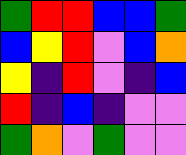[["green", "red", "red", "blue", "blue", "green"], ["blue", "yellow", "red", "violet", "blue", "orange"], ["yellow", "indigo", "red", "violet", "indigo", "blue"], ["red", "indigo", "blue", "indigo", "violet", "violet"], ["green", "orange", "violet", "green", "violet", "violet"]]